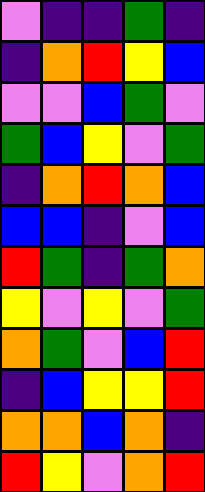[["violet", "indigo", "indigo", "green", "indigo"], ["indigo", "orange", "red", "yellow", "blue"], ["violet", "violet", "blue", "green", "violet"], ["green", "blue", "yellow", "violet", "green"], ["indigo", "orange", "red", "orange", "blue"], ["blue", "blue", "indigo", "violet", "blue"], ["red", "green", "indigo", "green", "orange"], ["yellow", "violet", "yellow", "violet", "green"], ["orange", "green", "violet", "blue", "red"], ["indigo", "blue", "yellow", "yellow", "red"], ["orange", "orange", "blue", "orange", "indigo"], ["red", "yellow", "violet", "orange", "red"]]